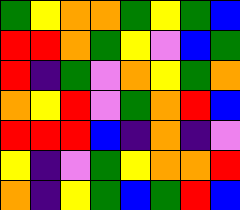[["green", "yellow", "orange", "orange", "green", "yellow", "green", "blue"], ["red", "red", "orange", "green", "yellow", "violet", "blue", "green"], ["red", "indigo", "green", "violet", "orange", "yellow", "green", "orange"], ["orange", "yellow", "red", "violet", "green", "orange", "red", "blue"], ["red", "red", "red", "blue", "indigo", "orange", "indigo", "violet"], ["yellow", "indigo", "violet", "green", "yellow", "orange", "orange", "red"], ["orange", "indigo", "yellow", "green", "blue", "green", "red", "blue"]]